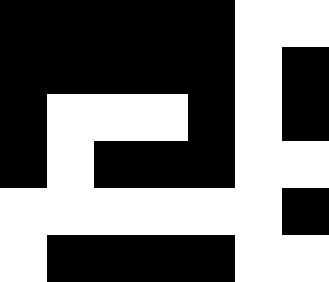[["black", "black", "black", "black", "black", "white", "white"], ["black", "black", "black", "black", "black", "white", "black"], ["black", "white", "white", "white", "black", "white", "black"], ["black", "white", "black", "black", "black", "white", "white"], ["white", "white", "white", "white", "white", "white", "black"], ["white", "black", "black", "black", "black", "white", "white"]]